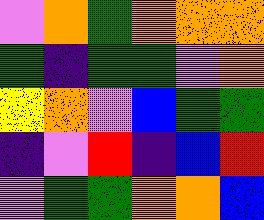[["violet", "orange", "green", "orange", "orange", "orange"], ["green", "indigo", "green", "green", "violet", "orange"], ["yellow", "orange", "violet", "blue", "green", "green"], ["indigo", "violet", "red", "indigo", "blue", "red"], ["violet", "green", "green", "orange", "orange", "blue"]]